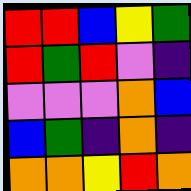[["red", "red", "blue", "yellow", "green"], ["red", "green", "red", "violet", "indigo"], ["violet", "violet", "violet", "orange", "blue"], ["blue", "green", "indigo", "orange", "indigo"], ["orange", "orange", "yellow", "red", "orange"]]